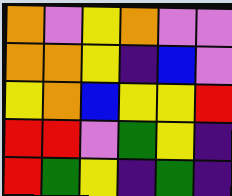[["orange", "violet", "yellow", "orange", "violet", "violet"], ["orange", "orange", "yellow", "indigo", "blue", "violet"], ["yellow", "orange", "blue", "yellow", "yellow", "red"], ["red", "red", "violet", "green", "yellow", "indigo"], ["red", "green", "yellow", "indigo", "green", "indigo"]]